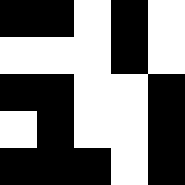[["black", "black", "white", "black", "white"], ["white", "white", "white", "black", "white"], ["black", "black", "white", "white", "black"], ["white", "black", "white", "white", "black"], ["black", "black", "black", "white", "black"]]